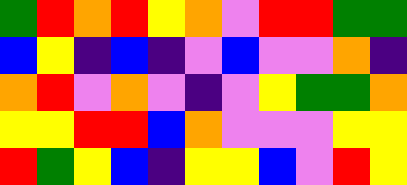[["green", "red", "orange", "red", "yellow", "orange", "violet", "red", "red", "green", "green"], ["blue", "yellow", "indigo", "blue", "indigo", "violet", "blue", "violet", "violet", "orange", "indigo"], ["orange", "red", "violet", "orange", "violet", "indigo", "violet", "yellow", "green", "green", "orange"], ["yellow", "yellow", "red", "red", "blue", "orange", "violet", "violet", "violet", "yellow", "yellow"], ["red", "green", "yellow", "blue", "indigo", "yellow", "yellow", "blue", "violet", "red", "yellow"]]